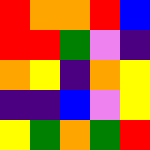[["red", "orange", "orange", "red", "blue"], ["red", "red", "green", "violet", "indigo"], ["orange", "yellow", "indigo", "orange", "yellow"], ["indigo", "indigo", "blue", "violet", "yellow"], ["yellow", "green", "orange", "green", "red"]]